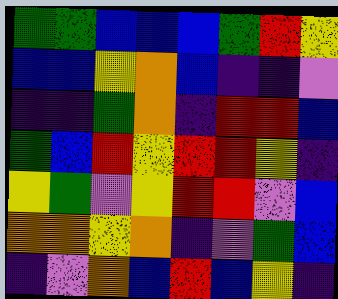[["green", "green", "blue", "blue", "blue", "green", "red", "yellow"], ["blue", "blue", "yellow", "orange", "blue", "indigo", "indigo", "violet"], ["indigo", "indigo", "green", "orange", "indigo", "red", "red", "blue"], ["green", "blue", "red", "yellow", "red", "red", "yellow", "indigo"], ["yellow", "green", "violet", "yellow", "red", "red", "violet", "blue"], ["orange", "orange", "yellow", "orange", "indigo", "violet", "green", "blue"], ["indigo", "violet", "orange", "blue", "red", "blue", "yellow", "indigo"]]